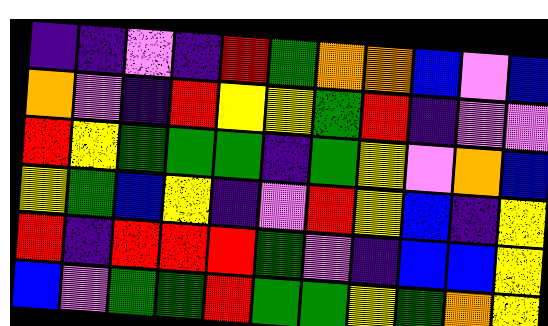[["indigo", "indigo", "violet", "indigo", "red", "green", "orange", "orange", "blue", "violet", "blue"], ["orange", "violet", "indigo", "red", "yellow", "yellow", "green", "red", "indigo", "violet", "violet"], ["red", "yellow", "green", "green", "green", "indigo", "green", "yellow", "violet", "orange", "blue"], ["yellow", "green", "blue", "yellow", "indigo", "violet", "red", "yellow", "blue", "indigo", "yellow"], ["red", "indigo", "red", "red", "red", "green", "violet", "indigo", "blue", "blue", "yellow"], ["blue", "violet", "green", "green", "red", "green", "green", "yellow", "green", "orange", "yellow"]]